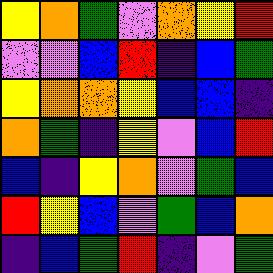[["yellow", "orange", "green", "violet", "orange", "yellow", "red"], ["violet", "violet", "blue", "red", "indigo", "blue", "green"], ["yellow", "orange", "orange", "yellow", "blue", "blue", "indigo"], ["orange", "green", "indigo", "yellow", "violet", "blue", "red"], ["blue", "indigo", "yellow", "orange", "violet", "green", "blue"], ["red", "yellow", "blue", "violet", "green", "blue", "orange"], ["indigo", "blue", "green", "red", "indigo", "violet", "green"]]